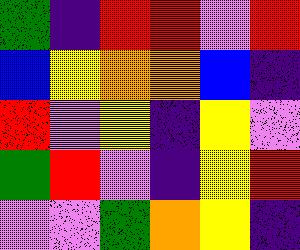[["green", "indigo", "red", "red", "violet", "red"], ["blue", "yellow", "orange", "orange", "blue", "indigo"], ["red", "violet", "yellow", "indigo", "yellow", "violet"], ["green", "red", "violet", "indigo", "yellow", "red"], ["violet", "violet", "green", "orange", "yellow", "indigo"]]